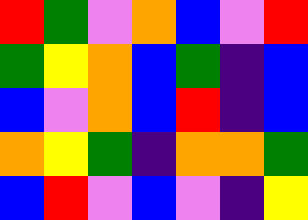[["red", "green", "violet", "orange", "blue", "violet", "red"], ["green", "yellow", "orange", "blue", "green", "indigo", "blue"], ["blue", "violet", "orange", "blue", "red", "indigo", "blue"], ["orange", "yellow", "green", "indigo", "orange", "orange", "green"], ["blue", "red", "violet", "blue", "violet", "indigo", "yellow"]]